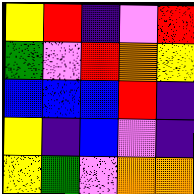[["yellow", "red", "indigo", "violet", "red"], ["green", "violet", "red", "orange", "yellow"], ["blue", "blue", "blue", "red", "indigo"], ["yellow", "indigo", "blue", "violet", "indigo"], ["yellow", "green", "violet", "orange", "orange"]]